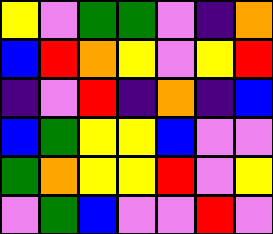[["yellow", "violet", "green", "green", "violet", "indigo", "orange"], ["blue", "red", "orange", "yellow", "violet", "yellow", "red"], ["indigo", "violet", "red", "indigo", "orange", "indigo", "blue"], ["blue", "green", "yellow", "yellow", "blue", "violet", "violet"], ["green", "orange", "yellow", "yellow", "red", "violet", "yellow"], ["violet", "green", "blue", "violet", "violet", "red", "violet"]]